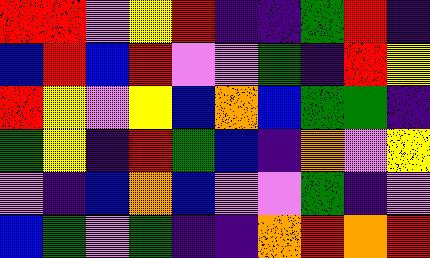[["red", "red", "violet", "yellow", "red", "indigo", "indigo", "green", "red", "indigo"], ["blue", "red", "blue", "red", "violet", "violet", "green", "indigo", "red", "yellow"], ["red", "yellow", "violet", "yellow", "blue", "orange", "blue", "green", "green", "indigo"], ["green", "yellow", "indigo", "red", "green", "blue", "indigo", "orange", "violet", "yellow"], ["violet", "indigo", "blue", "orange", "blue", "violet", "violet", "green", "indigo", "violet"], ["blue", "green", "violet", "green", "indigo", "indigo", "orange", "red", "orange", "red"]]